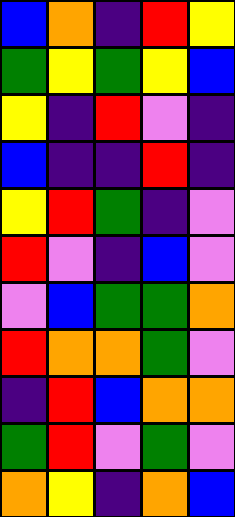[["blue", "orange", "indigo", "red", "yellow"], ["green", "yellow", "green", "yellow", "blue"], ["yellow", "indigo", "red", "violet", "indigo"], ["blue", "indigo", "indigo", "red", "indigo"], ["yellow", "red", "green", "indigo", "violet"], ["red", "violet", "indigo", "blue", "violet"], ["violet", "blue", "green", "green", "orange"], ["red", "orange", "orange", "green", "violet"], ["indigo", "red", "blue", "orange", "orange"], ["green", "red", "violet", "green", "violet"], ["orange", "yellow", "indigo", "orange", "blue"]]